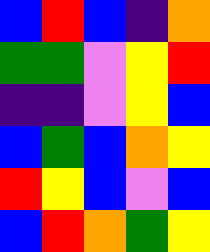[["blue", "red", "blue", "indigo", "orange"], ["green", "green", "violet", "yellow", "red"], ["indigo", "indigo", "violet", "yellow", "blue"], ["blue", "green", "blue", "orange", "yellow"], ["red", "yellow", "blue", "violet", "blue"], ["blue", "red", "orange", "green", "yellow"]]